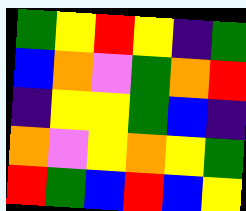[["green", "yellow", "red", "yellow", "indigo", "green"], ["blue", "orange", "violet", "green", "orange", "red"], ["indigo", "yellow", "yellow", "green", "blue", "indigo"], ["orange", "violet", "yellow", "orange", "yellow", "green"], ["red", "green", "blue", "red", "blue", "yellow"]]